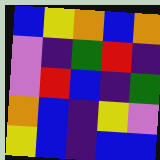[["blue", "yellow", "orange", "blue", "orange"], ["violet", "indigo", "green", "red", "indigo"], ["violet", "red", "blue", "indigo", "green"], ["orange", "blue", "indigo", "yellow", "violet"], ["yellow", "blue", "indigo", "blue", "blue"]]